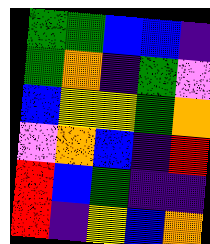[["green", "green", "blue", "blue", "indigo"], ["green", "orange", "indigo", "green", "violet"], ["blue", "yellow", "yellow", "green", "orange"], ["violet", "orange", "blue", "indigo", "red"], ["red", "blue", "green", "indigo", "indigo"], ["red", "indigo", "yellow", "blue", "orange"]]